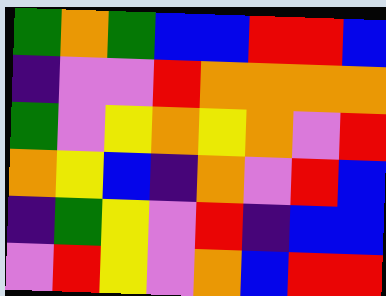[["green", "orange", "green", "blue", "blue", "red", "red", "blue"], ["indigo", "violet", "violet", "red", "orange", "orange", "orange", "orange"], ["green", "violet", "yellow", "orange", "yellow", "orange", "violet", "red"], ["orange", "yellow", "blue", "indigo", "orange", "violet", "red", "blue"], ["indigo", "green", "yellow", "violet", "red", "indigo", "blue", "blue"], ["violet", "red", "yellow", "violet", "orange", "blue", "red", "red"]]